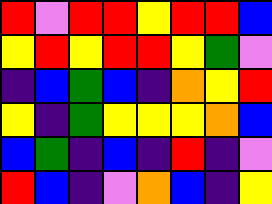[["red", "violet", "red", "red", "yellow", "red", "red", "blue"], ["yellow", "red", "yellow", "red", "red", "yellow", "green", "violet"], ["indigo", "blue", "green", "blue", "indigo", "orange", "yellow", "red"], ["yellow", "indigo", "green", "yellow", "yellow", "yellow", "orange", "blue"], ["blue", "green", "indigo", "blue", "indigo", "red", "indigo", "violet"], ["red", "blue", "indigo", "violet", "orange", "blue", "indigo", "yellow"]]